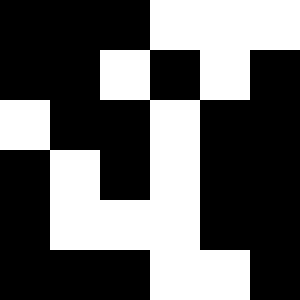[["black", "black", "black", "white", "white", "white"], ["black", "black", "white", "black", "white", "black"], ["white", "black", "black", "white", "black", "black"], ["black", "white", "black", "white", "black", "black"], ["black", "white", "white", "white", "black", "black"], ["black", "black", "black", "white", "white", "black"]]